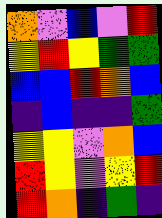[["orange", "violet", "blue", "violet", "red"], ["yellow", "red", "yellow", "green", "green"], ["blue", "blue", "red", "orange", "blue"], ["indigo", "blue", "indigo", "indigo", "green"], ["yellow", "yellow", "violet", "orange", "blue"], ["red", "yellow", "violet", "yellow", "red"], ["red", "orange", "indigo", "green", "indigo"]]